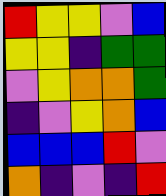[["red", "yellow", "yellow", "violet", "blue"], ["yellow", "yellow", "indigo", "green", "green"], ["violet", "yellow", "orange", "orange", "green"], ["indigo", "violet", "yellow", "orange", "blue"], ["blue", "blue", "blue", "red", "violet"], ["orange", "indigo", "violet", "indigo", "red"]]